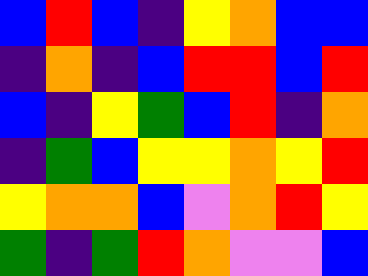[["blue", "red", "blue", "indigo", "yellow", "orange", "blue", "blue"], ["indigo", "orange", "indigo", "blue", "red", "red", "blue", "red"], ["blue", "indigo", "yellow", "green", "blue", "red", "indigo", "orange"], ["indigo", "green", "blue", "yellow", "yellow", "orange", "yellow", "red"], ["yellow", "orange", "orange", "blue", "violet", "orange", "red", "yellow"], ["green", "indigo", "green", "red", "orange", "violet", "violet", "blue"]]